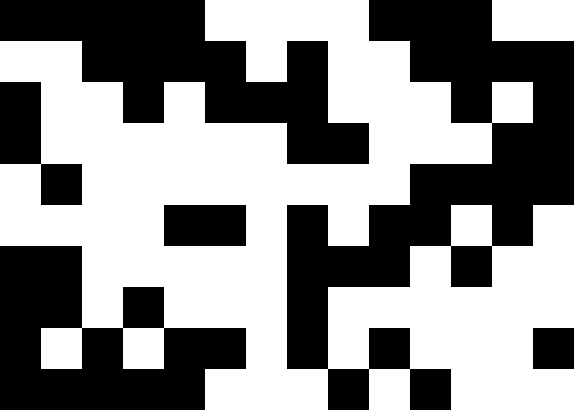[["black", "black", "black", "black", "black", "white", "white", "white", "white", "black", "black", "black", "white", "white"], ["white", "white", "black", "black", "black", "black", "white", "black", "white", "white", "black", "black", "black", "black"], ["black", "white", "white", "black", "white", "black", "black", "black", "white", "white", "white", "black", "white", "black"], ["black", "white", "white", "white", "white", "white", "white", "black", "black", "white", "white", "white", "black", "black"], ["white", "black", "white", "white", "white", "white", "white", "white", "white", "white", "black", "black", "black", "black"], ["white", "white", "white", "white", "black", "black", "white", "black", "white", "black", "black", "white", "black", "white"], ["black", "black", "white", "white", "white", "white", "white", "black", "black", "black", "white", "black", "white", "white"], ["black", "black", "white", "black", "white", "white", "white", "black", "white", "white", "white", "white", "white", "white"], ["black", "white", "black", "white", "black", "black", "white", "black", "white", "black", "white", "white", "white", "black"], ["black", "black", "black", "black", "black", "white", "white", "white", "black", "white", "black", "white", "white", "white"]]